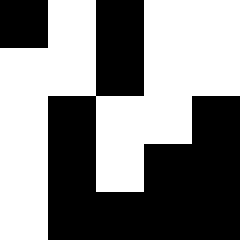[["black", "white", "black", "white", "white"], ["white", "white", "black", "white", "white"], ["white", "black", "white", "white", "black"], ["white", "black", "white", "black", "black"], ["white", "black", "black", "black", "black"]]